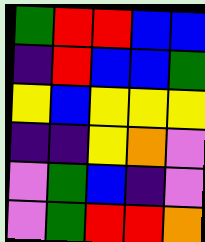[["green", "red", "red", "blue", "blue"], ["indigo", "red", "blue", "blue", "green"], ["yellow", "blue", "yellow", "yellow", "yellow"], ["indigo", "indigo", "yellow", "orange", "violet"], ["violet", "green", "blue", "indigo", "violet"], ["violet", "green", "red", "red", "orange"]]